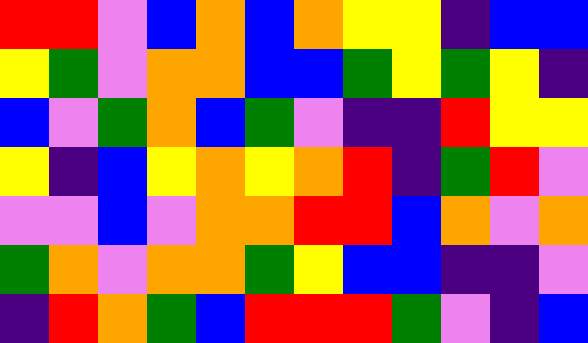[["red", "red", "violet", "blue", "orange", "blue", "orange", "yellow", "yellow", "indigo", "blue", "blue"], ["yellow", "green", "violet", "orange", "orange", "blue", "blue", "green", "yellow", "green", "yellow", "indigo"], ["blue", "violet", "green", "orange", "blue", "green", "violet", "indigo", "indigo", "red", "yellow", "yellow"], ["yellow", "indigo", "blue", "yellow", "orange", "yellow", "orange", "red", "indigo", "green", "red", "violet"], ["violet", "violet", "blue", "violet", "orange", "orange", "red", "red", "blue", "orange", "violet", "orange"], ["green", "orange", "violet", "orange", "orange", "green", "yellow", "blue", "blue", "indigo", "indigo", "violet"], ["indigo", "red", "orange", "green", "blue", "red", "red", "red", "green", "violet", "indigo", "blue"]]